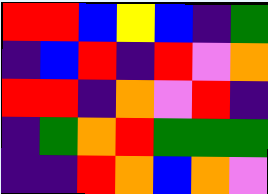[["red", "red", "blue", "yellow", "blue", "indigo", "green"], ["indigo", "blue", "red", "indigo", "red", "violet", "orange"], ["red", "red", "indigo", "orange", "violet", "red", "indigo"], ["indigo", "green", "orange", "red", "green", "green", "green"], ["indigo", "indigo", "red", "orange", "blue", "orange", "violet"]]